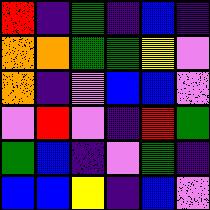[["red", "indigo", "green", "indigo", "blue", "indigo"], ["orange", "orange", "green", "green", "yellow", "violet"], ["orange", "indigo", "violet", "blue", "blue", "violet"], ["violet", "red", "violet", "indigo", "red", "green"], ["green", "blue", "indigo", "violet", "green", "indigo"], ["blue", "blue", "yellow", "indigo", "blue", "violet"]]